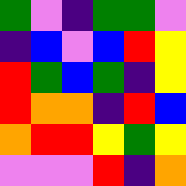[["green", "violet", "indigo", "green", "green", "violet"], ["indigo", "blue", "violet", "blue", "red", "yellow"], ["red", "green", "blue", "green", "indigo", "yellow"], ["red", "orange", "orange", "indigo", "red", "blue"], ["orange", "red", "red", "yellow", "green", "yellow"], ["violet", "violet", "violet", "red", "indigo", "orange"]]